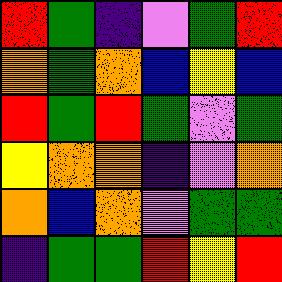[["red", "green", "indigo", "violet", "green", "red"], ["orange", "green", "orange", "blue", "yellow", "blue"], ["red", "green", "red", "green", "violet", "green"], ["yellow", "orange", "orange", "indigo", "violet", "orange"], ["orange", "blue", "orange", "violet", "green", "green"], ["indigo", "green", "green", "red", "yellow", "red"]]